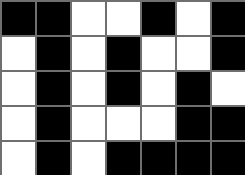[["black", "black", "white", "white", "black", "white", "black"], ["white", "black", "white", "black", "white", "white", "black"], ["white", "black", "white", "black", "white", "black", "white"], ["white", "black", "white", "white", "white", "black", "black"], ["white", "black", "white", "black", "black", "black", "black"]]